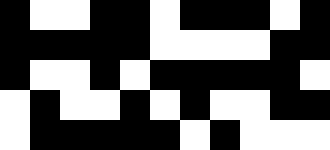[["black", "white", "white", "black", "black", "white", "black", "black", "black", "white", "black"], ["black", "black", "black", "black", "black", "white", "white", "white", "white", "black", "black"], ["black", "white", "white", "black", "white", "black", "black", "black", "black", "black", "white"], ["white", "black", "white", "white", "black", "white", "black", "white", "white", "black", "black"], ["white", "black", "black", "black", "black", "black", "white", "black", "white", "white", "white"]]